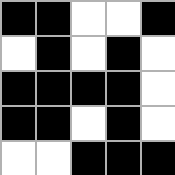[["black", "black", "white", "white", "black"], ["white", "black", "white", "black", "white"], ["black", "black", "black", "black", "white"], ["black", "black", "white", "black", "white"], ["white", "white", "black", "black", "black"]]